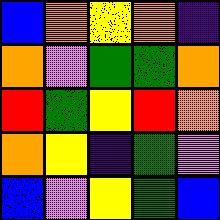[["blue", "orange", "yellow", "orange", "indigo"], ["orange", "violet", "green", "green", "orange"], ["red", "green", "yellow", "red", "orange"], ["orange", "yellow", "indigo", "green", "violet"], ["blue", "violet", "yellow", "green", "blue"]]